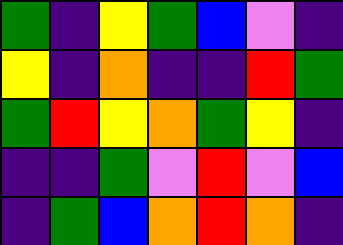[["green", "indigo", "yellow", "green", "blue", "violet", "indigo"], ["yellow", "indigo", "orange", "indigo", "indigo", "red", "green"], ["green", "red", "yellow", "orange", "green", "yellow", "indigo"], ["indigo", "indigo", "green", "violet", "red", "violet", "blue"], ["indigo", "green", "blue", "orange", "red", "orange", "indigo"]]